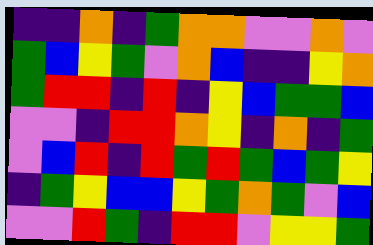[["indigo", "indigo", "orange", "indigo", "green", "orange", "orange", "violet", "violet", "orange", "violet"], ["green", "blue", "yellow", "green", "violet", "orange", "blue", "indigo", "indigo", "yellow", "orange"], ["green", "red", "red", "indigo", "red", "indigo", "yellow", "blue", "green", "green", "blue"], ["violet", "violet", "indigo", "red", "red", "orange", "yellow", "indigo", "orange", "indigo", "green"], ["violet", "blue", "red", "indigo", "red", "green", "red", "green", "blue", "green", "yellow"], ["indigo", "green", "yellow", "blue", "blue", "yellow", "green", "orange", "green", "violet", "blue"], ["violet", "violet", "red", "green", "indigo", "red", "red", "violet", "yellow", "yellow", "green"]]